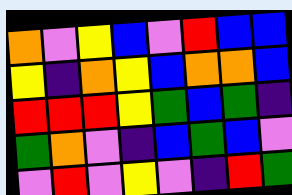[["orange", "violet", "yellow", "blue", "violet", "red", "blue", "blue"], ["yellow", "indigo", "orange", "yellow", "blue", "orange", "orange", "blue"], ["red", "red", "red", "yellow", "green", "blue", "green", "indigo"], ["green", "orange", "violet", "indigo", "blue", "green", "blue", "violet"], ["violet", "red", "violet", "yellow", "violet", "indigo", "red", "green"]]